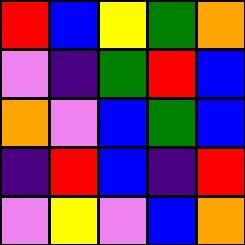[["red", "blue", "yellow", "green", "orange"], ["violet", "indigo", "green", "red", "blue"], ["orange", "violet", "blue", "green", "blue"], ["indigo", "red", "blue", "indigo", "red"], ["violet", "yellow", "violet", "blue", "orange"]]